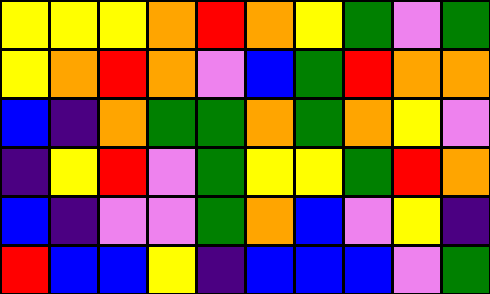[["yellow", "yellow", "yellow", "orange", "red", "orange", "yellow", "green", "violet", "green"], ["yellow", "orange", "red", "orange", "violet", "blue", "green", "red", "orange", "orange"], ["blue", "indigo", "orange", "green", "green", "orange", "green", "orange", "yellow", "violet"], ["indigo", "yellow", "red", "violet", "green", "yellow", "yellow", "green", "red", "orange"], ["blue", "indigo", "violet", "violet", "green", "orange", "blue", "violet", "yellow", "indigo"], ["red", "blue", "blue", "yellow", "indigo", "blue", "blue", "blue", "violet", "green"]]